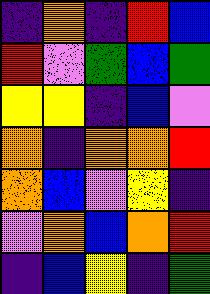[["indigo", "orange", "indigo", "red", "blue"], ["red", "violet", "green", "blue", "green"], ["yellow", "yellow", "indigo", "blue", "violet"], ["orange", "indigo", "orange", "orange", "red"], ["orange", "blue", "violet", "yellow", "indigo"], ["violet", "orange", "blue", "orange", "red"], ["indigo", "blue", "yellow", "indigo", "green"]]